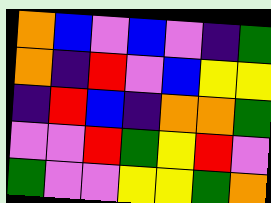[["orange", "blue", "violet", "blue", "violet", "indigo", "green"], ["orange", "indigo", "red", "violet", "blue", "yellow", "yellow"], ["indigo", "red", "blue", "indigo", "orange", "orange", "green"], ["violet", "violet", "red", "green", "yellow", "red", "violet"], ["green", "violet", "violet", "yellow", "yellow", "green", "orange"]]